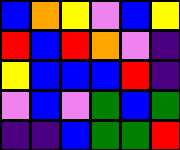[["blue", "orange", "yellow", "violet", "blue", "yellow"], ["red", "blue", "red", "orange", "violet", "indigo"], ["yellow", "blue", "blue", "blue", "red", "indigo"], ["violet", "blue", "violet", "green", "blue", "green"], ["indigo", "indigo", "blue", "green", "green", "red"]]